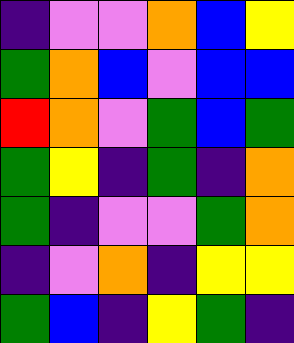[["indigo", "violet", "violet", "orange", "blue", "yellow"], ["green", "orange", "blue", "violet", "blue", "blue"], ["red", "orange", "violet", "green", "blue", "green"], ["green", "yellow", "indigo", "green", "indigo", "orange"], ["green", "indigo", "violet", "violet", "green", "orange"], ["indigo", "violet", "orange", "indigo", "yellow", "yellow"], ["green", "blue", "indigo", "yellow", "green", "indigo"]]